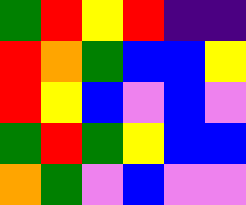[["green", "red", "yellow", "red", "indigo", "indigo"], ["red", "orange", "green", "blue", "blue", "yellow"], ["red", "yellow", "blue", "violet", "blue", "violet"], ["green", "red", "green", "yellow", "blue", "blue"], ["orange", "green", "violet", "blue", "violet", "violet"]]